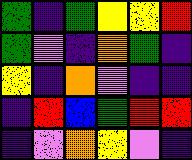[["green", "indigo", "green", "yellow", "yellow", "red"], ["green", "violet", "indigo", "orange", "green", "indigo"], ["yellow", "indigo", "orange", "violet", "indigo", "indigo"], ["indigo", "red", "blue", "green", "red", "red"], ["indigo", "violet", "orange", "yellow", "violet", "indigo"]]